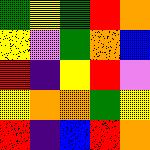[["green", "yellow", "green", "red", "orange"], ["yellow", "violet", "green", "orange", "blue"], ["red", "indigo", "yellow", "red", "violet"], ["yellow", "orange", "orange", "green", "yellow"], ["red", "indigo", "blue", "red", "orange"]]